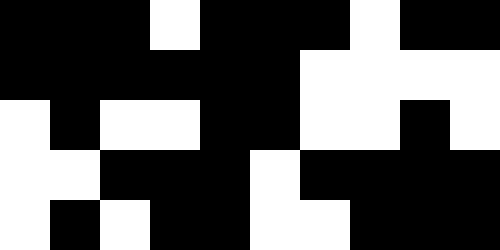[["black", "black", "black", "white", "black", "black", "black", "white", "black", "black"], ["black", "black", "black", "black", "black", "black", "white", "white", "white", "white"], ["white", "black", "white", "white", "black", "black", "white", "white", "black", "white"], ["white", "white", "black", "black", "black", "white", "black", "black", "black", "black"], ["white", "black", "white", "black", "black", "white", "white", "black", "black", "black"]]